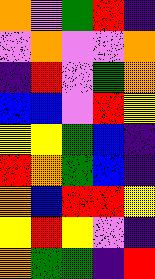[["orange", "violet", "green", "red", "indigo"], ["violet", "orange", "violet", "violet", "orange"], ["indigo", "red", "violet", "green", "orange"], ["blue", "blue", "violet", "red", "yellow"], ["yellow", "yellow", "green", "blue", "indigo"], ["red", "orange", "green", "blue", "indigo"], ["orange", "blue", "red", "red", "yellow"], ["yellow", "red", "yellow", "violet", "indigo"], ["orange", "green", "green", "indigo", "red"]]